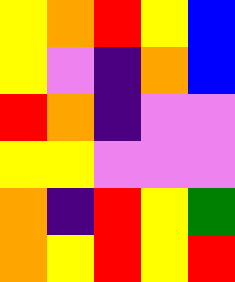[["yellow", "orange", "red", "yellow", "blue"], ["yellow", "violet", "indigo", "orange", "blue"], ["red", "orange", "indigo", "violet", "violet"], ["yellow", "yellow", "violet", "violet", "violet"], ["orange", "indigo", "red", "yellow", "green"], ["orange", "yellow", "red", "yellow", "red"]]